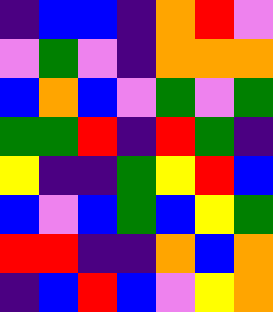[["indigo", "blue", "blue", "indigo", "orange", "red", "violet"], ["violet", "green", "violet", "indigo", "orange", "orange", "orange"], ["blue", "orange", "blue", "violet", "green", "violet", "green"], ["green", "green", "red", "indigo", "red", "green", "indigo"], ["yellow", "indigo", "indigo", "green", "yellow", "red", "blue"], ["blue", "violet", "blue", "green", "blue", "yellow", "green"], ["red", "red", "indigo", "indigo", "orange", "blue", "orange"], ["indigo", "blue", "red", "blue", "violet", "yellow", "orange"]]